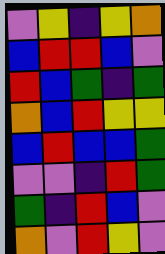[["violet", "yellow", "indigo", "yellow", "orange"], ["blue", "red", "red", "blue", "violet"], ["red", "blue", "green", "indigo", "green"], ["orange", "blue", "red", "yellow", "yellow"], ["blue", "red", "blue", "blue", "green"], ["violet", "violet", "indigo", "red", "green"], ["green", "indigo", "red", "blue", "violet"], ["orange", "violet", "red", "yellow", "violet"]]